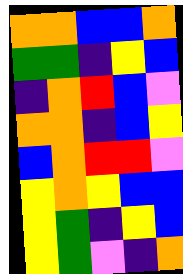[["orange", "orange", "blue", "blue", "orange"], ["green", "green", "indigo", "yellow", "blue"], ["indigo", "orange", "red", "blue", "violet"], ["orange", "orange", "indigo", "blue", "yellow"], ["blue", "orange", "red", "red", "violet"], ["yellow", "orange", "yellow", "blue", "blue"], ["yellow", "green", "indigo", "yellow", "blue"], ["yellow", "green", "violet", "indigo", "orange"]]